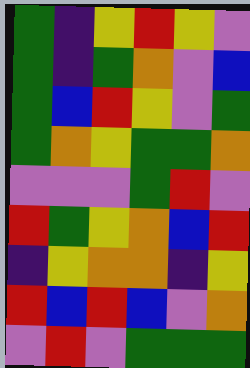[["green", "indigo", "yellow", "red", "yellow", "violet"], ["green", "indigo", "green", "orange", "violet", "blue"], ["green", "blue", "red", "yellow", "violet", "green"], ["green", "orange", "yellow", "green", "green", "orange"], ["violet", "violet", "violet", "green", "red", "violet"], ["red", "green", "yellow", "orange", "blue", "red"], ["indigo", "yellow", "orange", "orange", "indigo", "yellow"], ["red", "blue", "red", "blue", "violet", "orange"], ["violet", "red", "violet", "green", "green", "green"]]